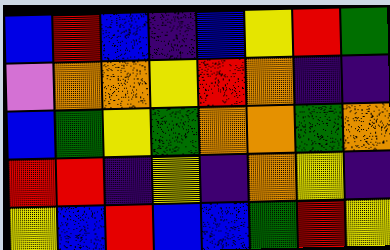[["blue", "red", "blue", "indigo", "blue", "yellow", "red", "green"], ["violet", "orange", "orange", "yellow", "red", "orange", "indigo", "indigo"], ["blue", "green", "yellow", "green", "orange", "orange", "green", "orange"], ["red", "red", "indigo", "yellow", "indigo", "orange", "yellow", "indigo"], ["yellow", "blue", "red", "blue", "blue", "green", "red", "yellow"]]